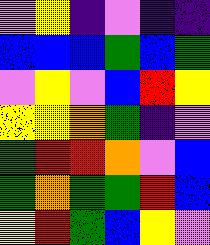[["violet", "yellow", "indigo", "violet", "indigo", "indigo"], ["blue", "blue", "blue", "green", "blue", "green"], ["violet", "yellow", "violet", "blue", "red", "yellow"], ["yellow", "yellow", "orange", "green", "indigo", "violet"], ["green", "red", "red", "orange", "violet", "blue"], ["green", "orange", "green", "green", "red", "blue"], ["yellow", "red", "green", "blue", "yellow", "violet"]]